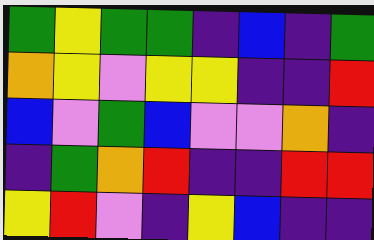[["green", "yellow", "green", "green", "indigo", "blue", "indigo", "green"], ["orange", "yellow", "violet", "yellow", "yellow", "indigo", "indigo", "red"], ["blue", "violet", "green", "blue", "violet", "violet", "orange", "indigo"], ["indigo", "green", "orange", "red", "indigo", "indigo", "red", "red"], ["yellow", "red", "violet", "indigo", "yellow", "blue", "indigo", "indigo"]]